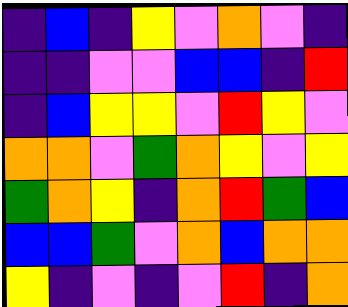[["indigo", "blue", "indigo", "yellow", "violet", "orange", "violet", "indigo"], ["indigo", "indigo", "violet", "violet", "blue", "blue", "indigo", "red"], ["indigo", "blue", "yellow", "yellow", "violet", "red", "yellow", "violet"], ["orange", "orange", "violet", "green", "orange", "yellow", "violet", "yellow"], ["green", "orange", "yellow", "indigo", "orange", "red", "green", "blue"], ["blue", "blue", "green", "violet", "orange", "blue", "orange", "orange"], ["yellow", "indigo", "violet", "indigo", "violet", "red", "indigo", "orange"]]